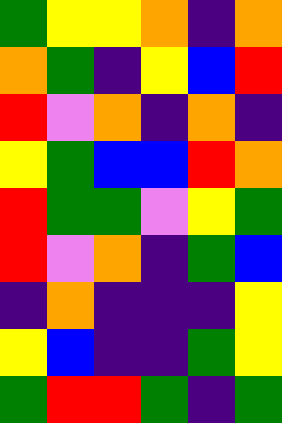[["green", "yellow", "yellow", "orange", "indigo", "orange"], ["orange", "green", "indigo", "yellow", "blue", "red"], ["red", "violet", "orange", "indigo", "orange", "indigo"], ["yellow", "green", "blue", "blue", "red", "orange"], ["red", "green", "green", "violet", "yellow", "green"], ["red", "violet", "orange", "indigo", "green", "blue"], ["indigo", "orange", "indigo", "indigo", "indigo", "yellow"], ["yellow", "blue", "indigo", "indigo", "green", "yellow"], ["green", "red", "red", "green", "indigo", "green"]]